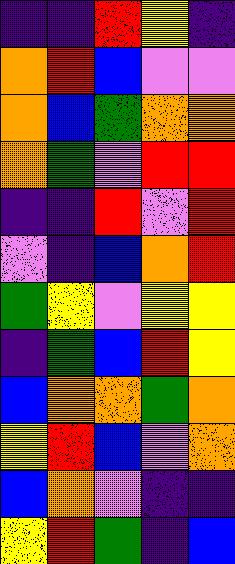[["indigo", "indigo", "red", "yellow", "indigo"], ["orange", "red", "blue", "violet", "violet"], ["orange", "blue", "green", "orange", "orange"], ["orange", "green", "violet", "red", "red"], ["indigo", "indigo", "red", "violet", "red"], ["violet", "indigo", "blue", "orange", "red"], ["green", "yellow", "violet", "yellow", "yellow"], ["indigo", "green", "blue", "red", "yellow"], ["blue", "orange", "orange", "green", "orange"], ["yellow", "red", "blue", "violet", "orange"], ["blue", "orange", "violet", "indigo", "indigo"], ["yellow", "red", "green", "indigo", "blue"]]